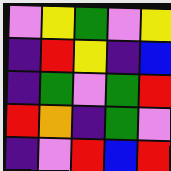[["violet", "yellow", "green", "violet", "yellow"], ["indigo", "red", "yellow", "indigo", "blue"], ["indigo", "green", "violet", "green", "red"], ["red", "orange", "indigo", "green", "violet"], ["indigo", "violet", "red", "blue", "red"]]